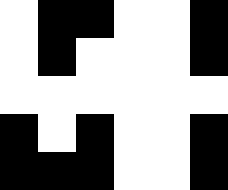[["white", "black", "black", "white", "white", "black"], ["white", "black", "white", "white", "white", "black"], ["white", "white", "white", "white", "white", "white"], ["black", "white", "black", "white", "white", "black"], ["black", "black", "black", "white", "white", "black"]]